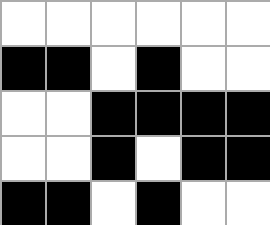[["white", "white", "white", "white", "white", "white"], ["black", "black", "white", "black", "white", "white"], ["white", "white", "black", "black", "black", "black"], ["white", "white", "black", "white", "black", "black"], ["black", "black", "white", "black", "white", "white"]]